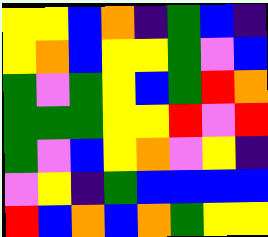[["yellow", "yellow", "blue", "orange", "indigo", "green", "blue", "indigo"], ["yellow", "orange", "blue", "yellow", "yellow", "green", "violet", "blue"], ["green", "violet", "green", "yellow", "blue", "green", "red", "orange"], ["green", "green", "green", "yellow", "yellow", "red", "violet", "red"], ["green", "violet", "blue", "yellow", "orange", "violet", "yellow", "indigo"], ["violet", "yellow", "indigo", "green", "blue", "blue", "blue", "blue"], ["red", "blue", "orange", "blue", "orange", "green", "yellow", "yellow"]]